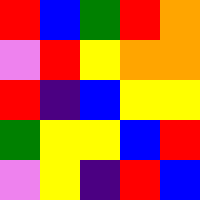[["red", "blue", "green", "red", "orange"], ["violet", "red", "yellow", "orange", "orange"], ["red", "indigo", "blue", "yellow", "yellow"], ["green", "yellow", "yellow", "blue", "red"], ["violet", "yellow", "indigo", "red", "blue"]]